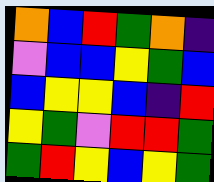[["orange", "blue", "red", "green", "orange", "indigo"], ["violet", "blue", "blue", "yellow", "green", "blue"], ["blue", "yellow", "yellow", "blue", "indigo", "red"], ["yellow", "green", "violet", "red", "red", "green"], ["green", "red", "yellow", "blue", "yellow", "green"]]